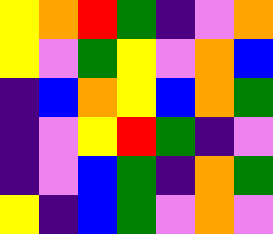[["yellow", "orange", "red", "green", "indigo", "violet", "orange"], ["yellow", "violet", "green", "yellow", "violet", "orange", "blue"], ["indigo", "blue", "orange", "yellow", "blue", "orange", "green"], ["indigo", "violet", "yellow", "red", "green", "indigo", "violet"], ["indigo", "violet", "blue", "green", "indigo", "orange", "green"], ["yellow", "indigo", "blue", "green", "violet", "orange", "violet"]]